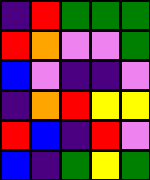[["indigo", "red", "green", "green", "green"], ["red", "orange", "violet", "violet", "green"], ["blue", "violet", "indigo", "indigo", "violet"], ["indigo", "orange", "red", "yellow", "yellow"], ["red", "blue", "indigo", "red", "violet"], ["blue", "indigo", "green", "yellow", "green"]]